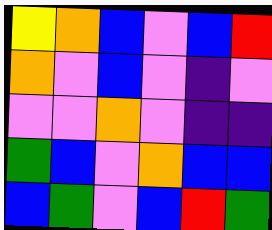[["yellow", "orange", "blue", "violet", "blue", "red"], ["orange", "violet", "blue", "violet", "indigo", "violet"], ["violet", "violet", "orange", "violet", "indigo", "indigo"], ["green", "blue", "violet", "orange", "blue", "blue"], ["blue", "green", "violet", "blue", "red", "green"]]